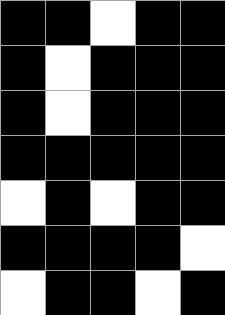[["black", "black", "white", "black", "black"], ["black", "white", "black", "black", "black"], ["black", "white", "black", "black", "black"], ["black", "black", "black", "black", "black"], ["white", "black", "white", "black", "black"], ["black", "black", "black", "black", "white"], ["white", "black", "black", "white", "black"]]